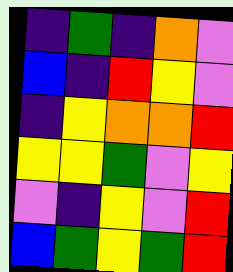[["indigo", "green", "indigo", "orange", "violet"], ["blue", "indigo", "red", "yellow", "violet"], ["indigo", "yellow", "orange", "orange", "red"], ["yellow", "yellow", "green", "violet", "yellow"], ["violet", "indigo", "yellow", "violet", "red"], ["blue", "green", "yellow", "green", "red"]]